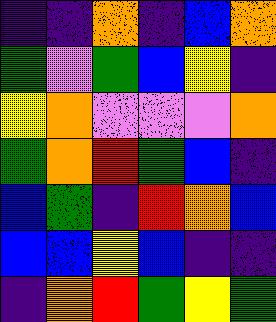[["indigo", "indigo", "orange", "indigo", "blue", "orange"], ["green", "violet", "green", "blue", "yellow", "indigo"], ["yellow", "orange", "violet", "violet", "violet", "orange"], ["green", "orange", "red", "green", "blue", "indigo"], ["blue", "green", "indigo", "red", "orange", "blue"], ["blue", "blue", "yellow", "blue", "indigo", "indigo"], ["indigo", "orange", "red", "green", "yellow", "green"]]